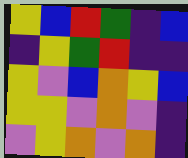[["yellow", "blue", "red", "green", "indigo", "blue"], ["indigo", "yellow", "green", "red", "indigo", "indigo"], ["yellow", "violet", "blue", "orange", "yellow", "blue"], ["yellow", "yellow", "violet", "orange", "violet", "indigo"], ["violet", "yellow", "orange", "violet", "orange", "indigo"]]